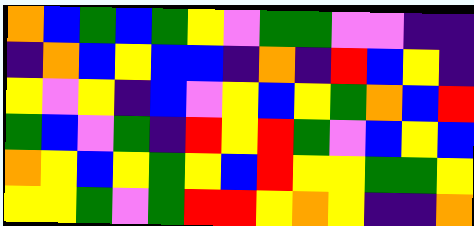[["orange", "blue", "green", "blue", "green", "yellow", "violet", "green", "green", "violet", "violet", "indigo", "indigo"], ["indigo", "orange", "blue", "yellow", "blue", "blue", "indigo", "orange", "indigo", "red", "blue", "yellow", "indigo"], ["yellow", "violet", "yellow", "indigo", "blue", "violet", "yellow", "blue", "yellow", "green", "orange", "blue", "red"], ["green", "blue", "violet", "green", "indigo", "red", "yellow", "red", "green", "violet", "blue", "yellow", "blue"], ["orange", "yellow", "blue", "yellow", "green", "yellow", "blue", "red", "yellow", "yellow", "green", "green", "yellow"], ["yellow", "yellow", "green", "violet", "green", "red", "red", "yellow", "orange", "yellow", "indigo", "indigo", "orange"]]